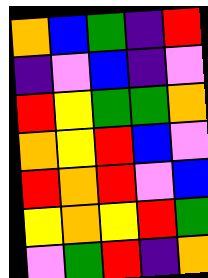[["orange", "blue", "green", "indigo", "red"], ["indigo", "violet", "blue", "indigo", "violet"], ["red", "yellow", "green", "green", "orange"], ["orange", "yellow", "red", "blue", "violet"], ["red", "orange", "red", "violet", "blue"], ["yellow", "orange", "yellow", "red", "green"], ["violet", "green", "red", "indigo", "orange"]]